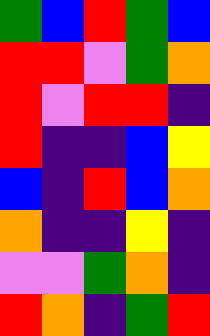[["green", "blue", "red", "green", "blue"], ["red", "red", "violet", "green", "orange"], ["red", "violet", "red", "red", "indigo"], ["red", "indigo", "indigo", "blue", "yellow"], ["blue", "indigo", "red", "blue", "orange"], ["orange", "indigo", "indigo", "yellow", "indigo"], ["violet", "violet", "green", "orange", "indigo"], ["red", "orange", "indigo", "green", "red"]]